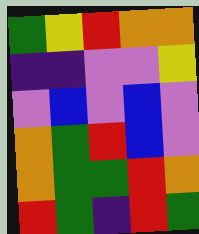[["green", "yellow", "red", "orange", "orange"], ["indigo", "indigo", "violet", "violet", "yellow"], ["violet", "blue", "violet", "blue", "violet"], ["orange", "green", "red", "blue", "violet"], ["orange", "green", "green", "red", "orange"], ["red", "green", "indigo", "red", "green"]]